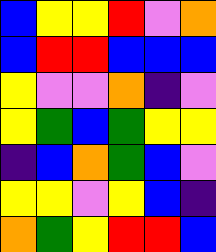[["blue", "yellow", "yellow", "red", "violet", "orange"], ["blue", "red", "red", "blue", "blue", "blue"], ["yellow", "violet", "violet", "orange", "indigo", "violet"], ["yellow", "green", "blue", "green", "yellow", "yellow"], ["indigo", "blue", "orange", "green", "blue", "violet"], ["yellow", "yellow", "violet", "yellow", "blue", "indigo"], ["orange", "green", "yellow", "red", "red", "blue"]]